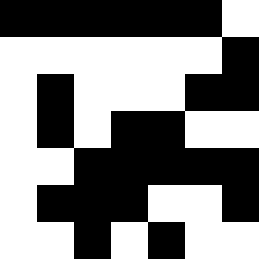[["black", "black", "black", "black", "black", "black", "white"], ["white", "white", "white", "white", "white", "white", "black"], ["white", "black", "white", "white", "white", "black", "black"], ["white", "black", "white", "black", "black", "white", "white"], ["white", "white", "black", "black", "black", "black", "black"], ["white", "black", "black", "black", "white", "white", "black"], ["white", "white", "black", "white", "black", "white", "white"]]